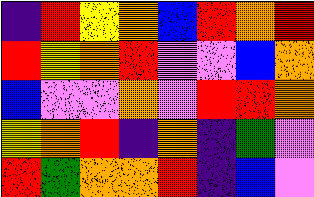[["indigo", "red", "yellow", "orange", "blue", "red", "orange", "red"], ["red", "yellow", "orange", "red", "violet", "violet", "blue", "orange"], ["blue", "violet", "violet", "orange", "violet", "red", "red", "orange"], ["yellow", "orange", "red", "indigo", "orange", "indigo", "green", "violet"], ["red", "green", "orange", "orange", "red", "indigo", "blue", "violet"]]